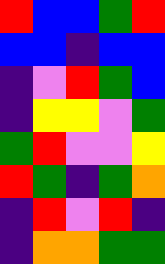[["red", "blue", "blue", "green", "red"], ["blue", "blue", "indigo", "blue", "blue"], ["indigo", "violet", "red", "green", "blue"], ["indigo", "yellow", "yellow", "violet", "green"], ["green", "red", "violet", "violet", "yellow"], ["red", "green", "indigo", "green", "orange"], ["indigo", "red", "violet", "red", "indigo"], ["indigo", "orange", "orange", "green", "green"]]